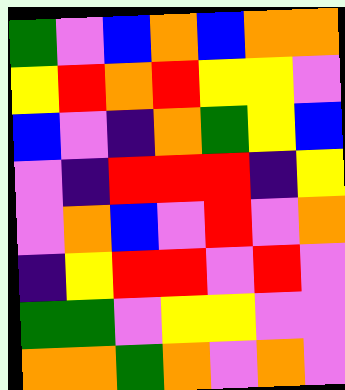[["green", "violet", "blue", "orange", "blue", "orange", "orange"], ["yellow", "red", "orange", "red", "yellow", "yellow", "violet"], ["blue", "violet", "indigo", "orange", "green", "yellow", "blue"], ["violet", "indigo", "red", "red", "red", "indigo", "yellow"], ["violet", "orange", "blue", "violet", "red", "violet", "orange"], ["indigo", "yellow", "red", "red", "violet", "red", "violet"], ["green", "green", "violet", "yellow", "yellow", "violet", "violet"], ["orange", "orange", "green", "orange", "violet", "orange", "violet"]]